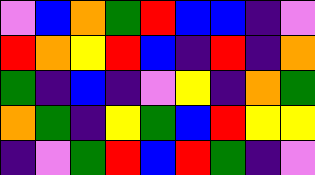[["violet", "blue", "orange", "green", "red", "blue", "blue", "indigo", "violet"], ["red", "orange", "yellow", "red", "blue", "indigo", "red", "indigo", "orange"], ["green", "indigo", "blue", "indigo", "violet", "yellow", "indigo", "orange", "green"], ["orange", "green", "indigo", "yellow", "green", "blue", "red", "yellow", "yellow"], ["indigo", "violet", "green", "red", "blue", "red", "green", "indigo", "violet"]]